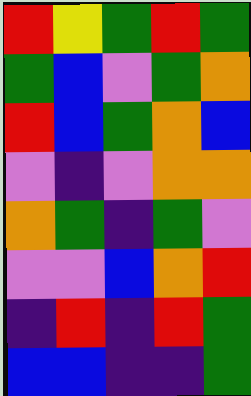[["red", "yellow", "green", "red", "green"], ["green", "blue", "violet", "green", "orange"], ["red", "blue", "green", "orange", "blue"], ["violet", "indigo", "violet", "orange", "orange"], ["orange", "green", "indigo", "green", "violet"], ["violet", "violet", "blue", "orange", "red"], ["indigo", "red", "indigo", "red", "green"], ["blue", "blue", "indigo", "indigo", "green"]]